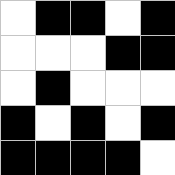[["white", "black", "black", "white", "black"], ["white", "white", "white", "black", "black"], ["white", "black", "white", "white", "white"], ["black", "white", "black", "white", "black"], ["black", "black", "black", "black", "white"]]